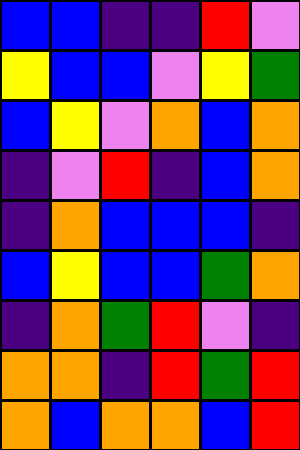[["blue", "blue", "indigo", "indigo", "red", "violet"], ["yellow", "blue", "blue", "violet", "yellow", "green"], ["blue", "yellow", "violet", "orange", "blue", "orange"], ["indigo", "violet", "red", "indigo", "blue", "orange"], ["indigo", "orange", "blue", "blue", "blue", "indigo"], ["blue", "yellow", "blue", "blue", "green", "orange"], ["indigo", "orange", "green", "red", "violet", "indigo"], ["orange", "orange", "indigo", "red", "green", "red"], ["orange", "blue", "orange", "orange", "blue", "red"]]